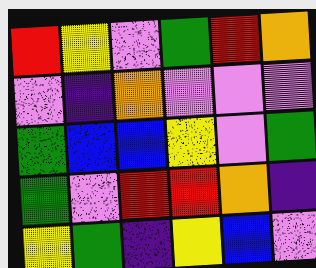[["red", "yellow", "violet", "green", "red", "orange"], ["violet", "indigo", "orange", "violet", "violet", "violet"], ["green", "blue", "blue", "yellow", "violet", "green"], ["green", "violet", "red", "red", "orange", "indigo"], ["yellow", "green", "indigo", "yellow", "blue", "violet"]]